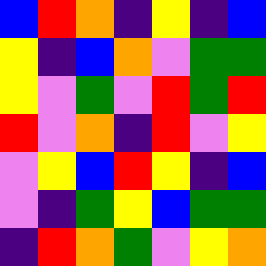[["blue", "red", "orange", "indigo", "yellow", "indigo", "blue"], ["yellow", "indigo", "blue", "orange", "violet", "green", "green"], ["yellow", "violet", "green", "violet", "red", "green", "red"], ["red", "violet", "orange", "indigo", "red", "violet", "yellow"], ["violet", "yellow", "blue", "red", "yellow", "indigo", "blue"], ["violet", "indigo", "green", "yellow", "blue", "green", "green"], ["indigo", "red", "orange", "green", "violet", "yellow", "orange"]]